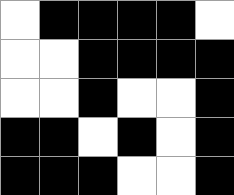[["white", "black", "black", "black", "black", "white"], ["white", "white", "black", "black", "black", "black"], ["white", "white", "black", "white", "white", "black"], ["black", "black", "white", "black", "white", "black"], ["black", "black", "black", "white", "white", "black"]]